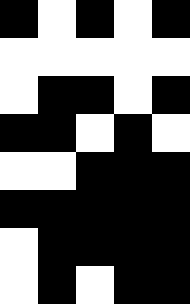[["black", "white", "black", "white", "black"], ["white", "white", "white", "white", "white"], ["white", "black", "black", "white", "black"], ["black", "black", "white", "black", "white"], ["white", "white", "black", "black", "black"], ["black", "black", "black", "black", "black"], ["white", "black", "black", "black", "black"], ["white", "black", "white", "black", "black"]]